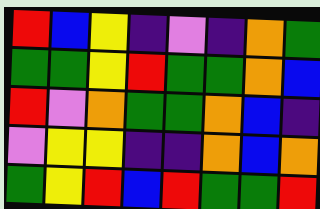[["red", "blue", "yellow", "indigo", "violet", "indigo", "orange", "green"], ["green", "green", "yellow", "red", "green", "green", "orange", "blue"], ["red", "violet", "orange", "green", "green", "orange", "blue", "indigo"], ["violet", "yellow", "yellow", "indigo", "indigo", "orange", "blue", "orange"], ["green", "yellow", "red", "blue", "red", "green", "green", "red"]]